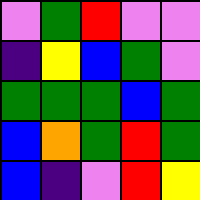[["violet", "green", "red", "violet", "violet"], ["indigo", "yellow", "blue", "green", "violet"], ["green", "green", "green", "blue", "green"], ["blue", "orange", "green", "red", "green"], ["blue", "indigo", "violet", "red", "yellow"]]